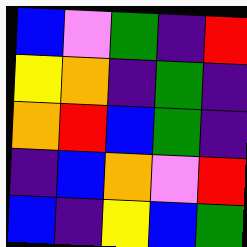[["blue", "violet", "green", "indigo", "red"], ["yellow", "orange", "indigo", "green", "indigo"], ["orange", "red", "blue", "green", "indigo"], ["indigo", "blue", "orange", "violet", "red"], ["blue", "indigo", "yellow", "blue", "green"]]